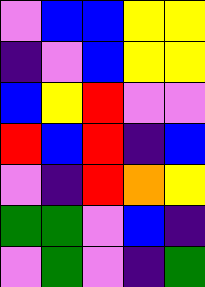[["violet", "blue", "blue", "yellow", "yellow"], ["indigo", "violet", "blue", "yellow", "yellow"], ["blue", "yellow", "red", "violet", "violet"], ["red", "blue", "red", "indigo", "blue"], ["violet", "indigo", "red", "orange", "yellow"], ["green", "green", "violet", "blue", "indigo"], ["violet", "green", "violet", "indigo", "green"]]